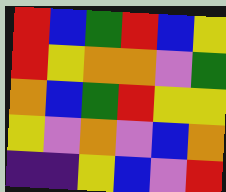[["red", "blue", "green", "red", "blue", "yellow"], ["red", "yellow", "orange", "orange", "violet", "green"], ["orange", "blue", "green", "red", "yellow", "yellow"], ["yellow", "violet", "orange", "violet", "blue", "orange"], ["indigo", "indigo", "yellow", "blue", "violet", "red"]]